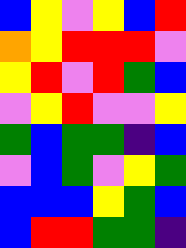[["blue", "yellow", "violet", "yellow", "blue", "red"], ["orange", "yellow", "red", "red", "red", "violet"], ["yellow", "red", "violet", "red", "green", "blue"], ["violet", "yellow", "red", "violet", "violet", "yellow"], ["green", "blue", "green", "green", "indigo", "blue"], ["violet", "blue", "green", "violet", "yellow", "green"], ["blue", "blue", "blue", "yellow", "green", "blue"], ["blue", "red", "red", "green", "green", "indigo"]]